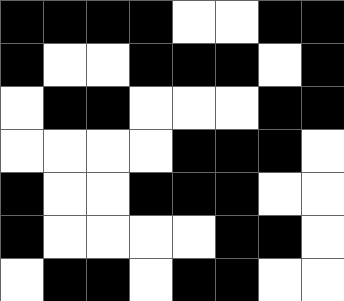[["black", "black", "black", "black", "white", "white", "black", "black"], ["black", "white", "white", "black", "black", "black", "white", "black"], ["white", "black", "black", "white", "white", "white", "black", "black"], ["white", "white", "white", "white", "black", "black", "black", "white"], ["black", "white", "white", "black", "black", "black", "white", "white"], ["black", "white", "white", "white", "white", "black", "black", "white"], ["white", "black", "black", "white", "black", "black", "white", "white"]]